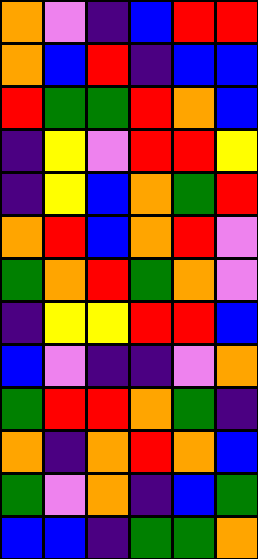[["orange", "violet", "indigo", "blue", "red", "red"], ["orange", "blue", "red", "indigo", "blue", "blue"], ["red", "green", "green", "red", "orange", "blue"], ["indigo", "yellow", "violet", "red", "red", "yellow"], ["indigo", "yellow", "blue", "orange", "green", "red"], ["orange", "red", "blue", "orange", "red", "violet"], ["green", "orange", "red", "green", "orange", "violet"], ["indigo", "yellow", "yellow", "red", "red", "blue"], ["blue", "violet", "indigo", "indigo", "violet", "orange"], ["green", "red", "red", "orange", "green", "indigo"], ["orange", "indigo", "orange", "red", "orange", "blue"], ["green", "violet", "orange", "indigo", "blue", "green"], ["blue", "blue", "indigo", "green", "green", "orange"]]